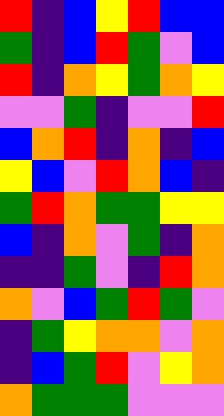[["red", "indigo", "blue", "yellow", "red", "blue", "blue"], ["green", "indigo", "blue", "red", "green", "violet", "blue"], ["red", "indigo", "orange", "yellow", "green", "orange", "yellow"], ["violet", "violet", "green", "indigo", "violet", "violet", "red"], ["blue", "orange", "red", "indigo", "orange", "indigo", "blue"], ["yellow", "blue", "violet", "red", "orange", "blue", "indigo"], ["green", "red", "orange", "green", "green", "yellow", "yellow"], ["blue", "indigo", "orange", "violet", "green", "indigo", "orange"], ["indigo", "indigo", "green", "violet", "indigo", "red", "orange"], ["orange", "violet", "blue", "green", "red", "green", "violet"], ["indigo", "green", "yellow", "orange", "orange", "violet", "orange"], ["indigo", "blue", "green", "red", "violet", "yellow", "orange"], ["orange", "green", "green", "green", "violet", "violet", "violet"]]